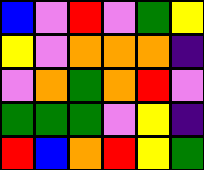[["blue", "violet", "red", "violet", "green", "yellow"], ["yellow", "violet", "orange", "orange", "orange", "indigo"], ["violet", "orange", "green", "orange", "red", "violet"], ["green", "green", "green", "violet", "yellow", "indigo"], ["red", "blue", "orange", "red", "yellow", "green"]]